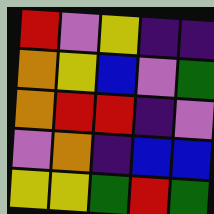[["red", "violet", "yellow", "indigo", "indigo"], ["orange", "yellow", "blue", "violet", "green"], ["orange", "red", "red", "indigo", "violet"], ["violet", "orange", "indigo", "blue", "blue"], ["yellow", "yellow", "green", "red", "green"]]